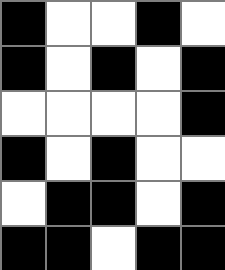[["black", "white", "white", "black", "white"], ["black", "white", "black", "white", "black"], ["white", "white", "white", "white", "black"], ["black", "white", "black", "white", "white"], ["white", "black", "black", "white", "black"], ["black", "black", "white", "black", "black"]]